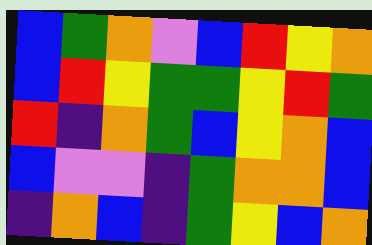[["blue", "green", "orange", "violet", "blue", "red", "yellow", "orange"], ["blue", "red", "yellow", "green", "green", "yellow", "red", "green"], ["red", "indigo", "orange", "green", "blue", "yellow", "orange", "blue"], ["blue", "violet", "violet", "indigo", "green", "orange", "orange", "blue"], ["indigo", "orange", "blue", "indigo", "green", "yellow", "blue", "orange"]]